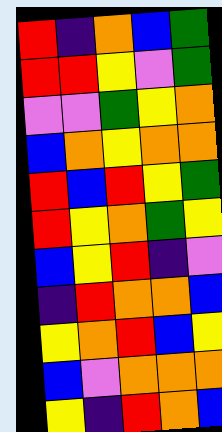[["red", "indigo", "orange", "blue", "green"], ["red", "red", "yellow", "violet", "green"], ["violet", "violet", "green", "yellow", "orange"], ["blue", "orange", "yellow", "orange", "orange"], ["red", "blue", "red", "yellow", "green"], ["red", "yellow", "orange", "green", "yellow"], ["blue", "yellow", "red", "indigo", "violet"], ["indigo", "red", "orange", "orange", "blue"], ["yellow", "orange", "red", "blue", "yellow"], ["blue", "violet", "orange", "orange", "orange"], ["yellow", "indigo", "red", "orange", "blue"]]